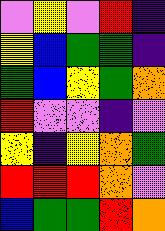[["violet", "yellow", "violet", "red", "indigo"], ["yellow", "blue", "green", "green", "indigo"], ["green", "blue", "yellow", "green", "orange"], ["red", "violet", "violet", "indigo", "violet"], ["yellow", "indigo", "yellow", "orange", "green"], ["red", "red", "red", "orange", "violet"], ["blue", "green", "green", "red", "orange"]]